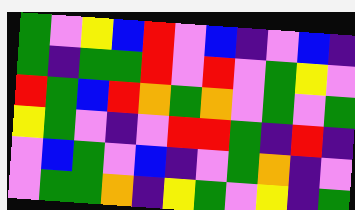[["green", "violet", "yellow", "blue", "red", "violet", "blue", "indigo", "violet", "blue", "indigo"], ["green", "indigo", "green", "green", "red", "violet", "red", "violet", "green", "yellow", "violet"], ["red", "green", "blue", "red", "orange", "green", "orange", "violet", "green", "violet", "green"], ["yellow", "green", "violet", "indigo", "violet", "red", "red", "green", "indigo", "red", "indigo"], ["violet", "blue", "green", "violet", "blue", "indigo", "violet", "green", "orange", "indigo", "violet"], ["violet", "green", "green", "orange", "indigo", "yellow", "green", "violet", "yellow", "indigo", "green"]]